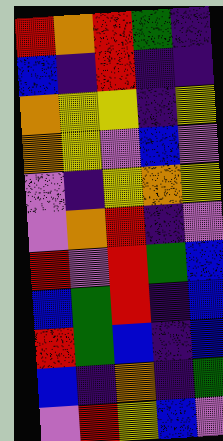[["red", "orange", "red", "green", "indigo"], ["blue", "indigo", "red", "indigo", "indigo"], ["orange", "yellow", "yellow", "indigo", "yellow"], ["orange", "yellow", "violet", "blue", "violet"], ["violet", "indigo", "yellow", "orange", "yellow"], ["violet", "orange", "red", "indigo", "violet"], ["red", "violet", "red", "green", "blue"], ["blue", "green", "red", "indigo", "blue"], ["red", "green", "blue", "indigo", "blue"], ["blue", "indigo", "orange", "indigo", "green"], ["violet", "red", "yellow", "blue", "violet"]]